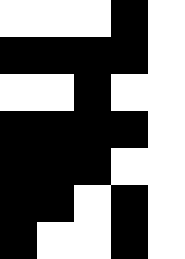[["white", "white", "white", "black", "white"], ["black", "black", "black", "black", "white"], ["white", "white", "black", "white", "white"], ["black", "black", "black", "black", "white"], ["black", "black", "black", "white", "white"], ["black", "black", "white", "black", "white"], ["black", "white", "white", "black", "white"]]